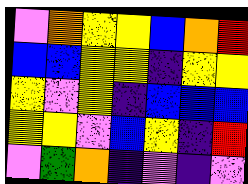[["violet", "orange", "yellow", "yellow", "blue", "orange", "red"], ["blue", "blue", "yellow", "yellow", "indigo", "yellow", "yellow"], ["yellow", "violet", "yellow", "indigo", "blue", "blue", "blue"], ["yellow", "yellow", "violet", "blue", "yellow", "indigo", "red"], ["violet", "green", "orange", "indigo", "violet", "indigo", "violet"]]